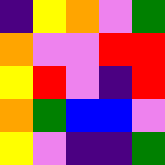[["indigo", "yellow", "orange", "violet", "green"], ["orange", "violet", "violet", "red", "red"], ["yellow", "red", "violet", "indigo", "red"], ["orange", "green", "blue", "blue", "violet"], ["yellow", "violet", "indigo", "indigo", "green"]]